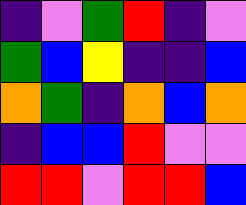[["indigo", "violet", "green", "red", "indigo", "violet"], ["green", "blue", "yellow", "indigo", "indigo", "blue"], ["orange", "green", "indigo", "orange", "blue", "orange"], ["indigo", "blue", "blue", "red", "violet", "violet"], ["red", "red", "violet", "red", "red", "blue"]]